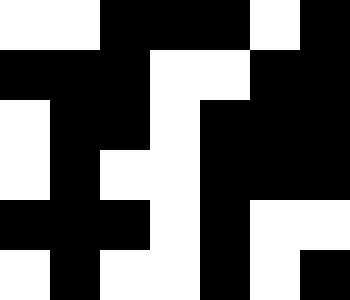[["white", "white", "black", "black", "black", "white", "black"], ["black", "black", "black", "white", "white", "black", "black"], ["white", "black", "black", "white", "black", "black", "black"], ["white", "black", "white", "white", "black", "black", "black"], ["black", "black", "black", "white", "black", "white", "white"], ["white", "black", "white", "white", "black", "white", "black"]]